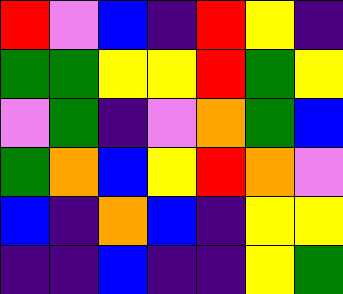[["red", "violet", "blue", "indigo", "red", "yellow", "indigo"], ["green", "green", "yellow", "yellow", "red", "green", "yellow"], ["violet", "green", "indigo", "violet", "orange", "green", "blue"], ["green", "orange", "blue", "yellow", "red", "orange", "violet"], ["blue", "indigo", "orange", "blue", "indigo", "yellow", "yellow"], ["indigo", "indigo", "blue", "indigo", "indigo", "yellow", "green"]]